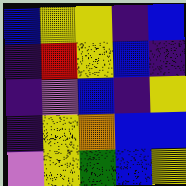[["blue", "yellow", "yellow", "indigo", "blue"], ["indigo", "red", "yellow", "blue", "indigo"], ["indigo", "violet", "blue", "indigo", "yellow"], ["indigo", "yellow", "orange", "blue", "blue"], ["violet", "yellow", "green", "blue", "yellow"]]